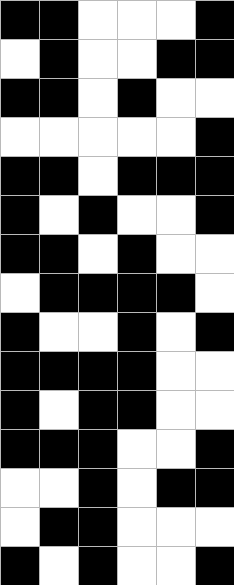[["black", "black", "white", "white", "white", "black"], ["white", "black", "white", "white", "black", "black"], ["black", "black", "white", "black", "white", "white"], ["white", "white", "white", "white", "white", "black"], ["black", "black", "white", "black", "black", "black"], ["black", "white", "black", "white", "white", "black"], ["black", "black", "white", "black", "white", "white"], ["white", "black", "black", "black", "black", "white"], ["black", "white", "white", "black", "white", "black"], ["black", "black", "black", "black", "white", "white"], ["black", "white", "black", "black", "white", "white"], ["black", "black", "black", "white", "white", "black"], ["white", "white", "black", "white", "black", "black"], ["white", "black", "black", "white", "white", "white"], ["black", "white", "black", "white", "white", "black"]]